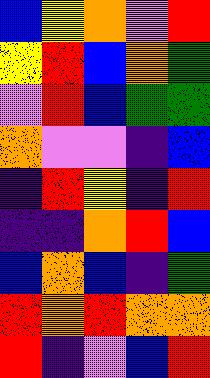[["blue", "yellow", "orange", "violet", "red"], ["yellow", "red", "blue", "orange", "green"], ["violet", "red", "blue", "green", "green"], ["orange", "violet", "violet", "indigo", "blue"], ["indigo", "red", "yellow", "indigo", "red"], ["indigo", "indigo", "orange", "red", "blue"], ["blue", "orange", "blue", "indigo", "green"], ["red", "orange", "red", "orange", "orange"], ["red", "indigo", "violet", "blue", "red"]]